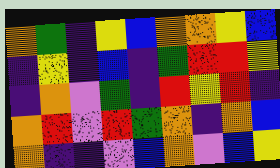[["orange", "green", "indigo", "yellow", "blue", "orange", "orange", "yellow", "blue"], ["indigo", "yellow", "indigo", "blue", "indigo", "green", "red", "red", "yellow"], ["indigo", "orange", "violet", "green", "indigo", "red", "yellow", "red", "indigo"], ["orange", "red", "violet", "red", "green", "orange", "indigo", "orange", "blue"], ["orange", "indigo", "indigo", "violet", "blue", "orange", "violet", "blue", "yellow"]]